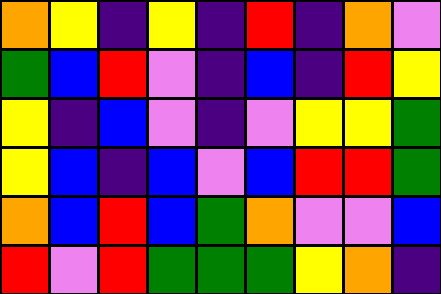[["orange", "yellow", "indigo", "yellow", "indigo", "red", "indigo", "orange", "violet"], ["green", "blue", "red", "violet", "indigo", "blue", "indigo", "red", "yellow"], ["yellow", "indigo", "blue", "violet", "indigo", "violet", "yellow", "yellow", "green"], ["yellow", "blue", "indigo", "blue", "violet", "blue", "red", "red", "green"], ["orange", "blue", "red", "blue", "green", "orange", "violet", "violet", "blue"], ["red", "violet", "red", "green", "green", "green", "yellow", "orange", "indigo"]]